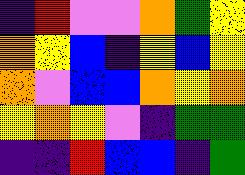[["indigo", "red", "violet", "violet", "orange", "green", "yellow"], ["orange", "yellow", "blue", "indigo", "yellow", "blue", "yellow"], ["orange", "violet", "blue", "blue", "orange", "yellow", "orange"], ["yellow", "orange", "yellow", "violet", "indigo", "green", "green"], ["indigo", "indigo", "red", "blue", "blue", "indigo", "green"]]